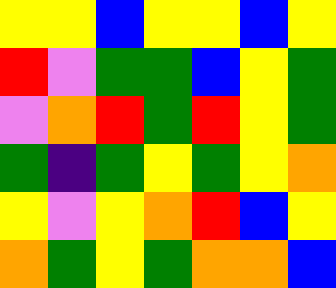[["yellow", "yellow", "blue", "yellow", "yellow", "blue", "yellow"], ["red", "violet", "green", "green", "blue", "yellow", "green"], ["violet", "orange", "red", "green", "red", "yellow", "green"], ["green", "indigo", "green", "yellow", "green", "yellow", "orange"], ["yellow", "violet", "yellow", "orange", "red", "blue", "yellow"], ["orange", "green", "yellow", "green", "orange", "orange", "blue"]]